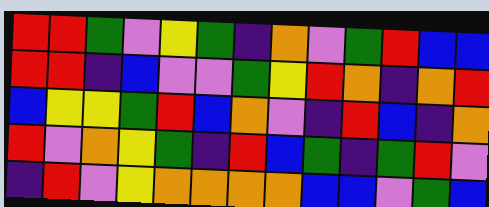[["red", "red", "green", "violet", "yellow", "green", "indigo", "orange", "violet", "green", "red", "blue", "blue"], ["red", "red", "indigo", "blue", "violet", "violet", "green", "yellow", "red", "orange", "indigo", "orange", "red"], ["blue", "yellow", "yellow", "green", "red", "blue", "orange", "violet", "indigo", "red", "blue", "indigo", "orange"], ["red", "violet", "orange", "yellow", "green", "indigo", "red", "blue", "green", "indigo", "green", "red", "violet"], ["indigo", "red", "violet", "yellow", "orange", "orange", "orange", "orange", "blue", "blue", "violet", "green", "blue"]]